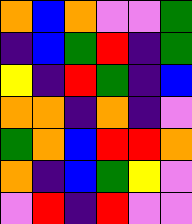[["orange", "blue", "orange", "violet", "violet", "green"], ["indigo", "blue", "green", "red", "indigo", "green"], ["yellow", "indigo", "red", "green", "indigo", "blue"], ["orange", "orange", "indigo", "orange", "indigo", "violet"], ["green", "orange", "blue", "red", "red", "orange"], ["orange", "indigo", "blue", "green", "yellow", "violet"], ["violet", "red", "indigo", "red", "violet", "violet"]]